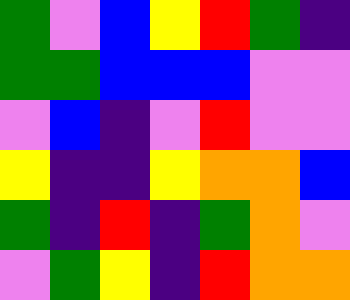[["green", "violet", "blue", "yellow", "red", "green", "indigo"], ["green", "green", "blue", "blue", "blue", "violet", "violet"], ["violet", "blue", "indigo", "violet", "red", "violet", "violet"], ["yellow", "indigo", "indigo", "yellow", "orange", "orange", "blue"], ["green", "indigo", "red", "indigo", "green", "orange", "violet"], ["violet", "green", "yellow", "indigo", "red", "orange", "orange"]]